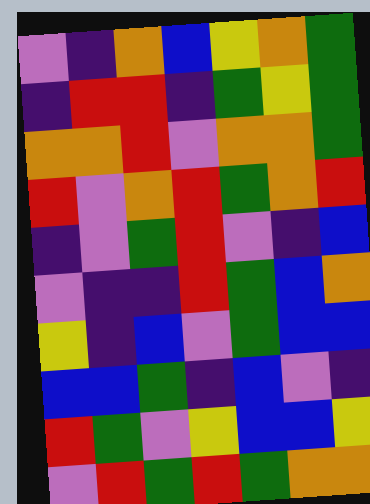[["violet", "indigo", "orange", "blue", "yellow", "orange", "green"], ["indigo", "red", "red", "indigo", "green", "yellow", "green"], ["orange", "orange", "red", "violet", "orange", "orange", "green"], ["red", "violet", "orange", "red", "green", "orange", "red"], ["indigo", "violet", "green", "red", "violet", "indigo", "blue"], ["violet", "indigo", "indigo", "red", "green", "blue", "orange"], ["yellow", "indigo", "blue", "violet", "green", "blue", "blue"], ["blue", "blue", "green", "indigo", "blue", "violet", "indigo"], ["red", "green", "violet", "yellow", "blue", "blue", "yellow"], ["violet", "red", "green", "red", "green", "orange", "orange"]]